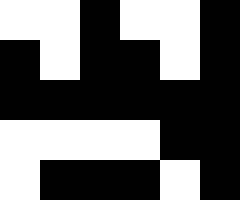[["white", "white", "black", "white", "white", "black"], ["black", "white", "black", "black", "white", "black"], ["black", "black", "black", "black", "black", "black"], ["white", "white", "white", "white", "black", "black"], ["white", "black", "black", "black", "white", "black"]]